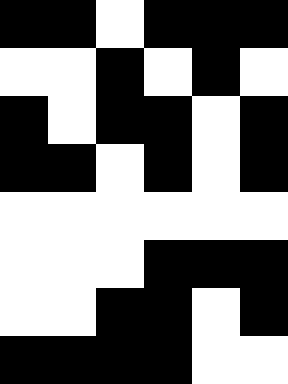[["black", "black", "white", "black", "black", "black"], ["white", "white", "black", "white", "black", "white"], ["black", "white", "black", "black", "white", "black"], ["black", "black", "white", "black", "white", "black"], ["white", "white", "white", "white", "white", "white"], ["white", "white", "white", "black", "black", "black"], ["white", "white", "black", "black", "white", "black"], ["black", "black", "black", "black", "white", "white"]]